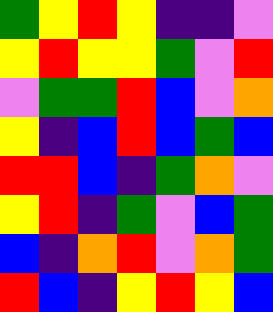[["green", "yellow", "red", "yellow", "indigo", "indigo", "violet"], ["yellow", "red", "yellow", "yellow", "green", "violet", "red"], ["violet", "green", "green", "red", "blue", "violet", "orange"], ["yellow", "indigo", "blue", "red", "blue", "green", "blue"], ["red", "red", "blue", "indigo", "green", "orange", "violet"], ["yellow", "red", "indigo", "green", "violet", "blue", "green"], ["blue", "indigo", "orange", "red", "violet", "orange", "green"], ["red", "blue", "indigo", "yellow", "red", "yellow", "blue"]]